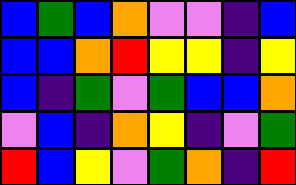[["blue", "green", "blue", "orange", "violet", "violet", "indigo", "blue"], ["blue", "blue", "orange", "red", "yellow", "yellow", "indigo", "yellow"], ["blue", "indigo", "green", "violet", "green", "blue", "blue", "orange"], ["violet", "blue", "indigo", "orange", "yellow", "indigo", "violet", "green"], ["red", "blue", "yellow", "violet", "green", "orange", "indigo", "red"]]